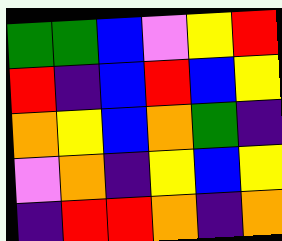[["green", "green", "blue", "violet", "yellow", "red"], ["red", "indigo", "blue", "red", "blue", "yellow"], ["orange", "yellow", "blue", "orange", "green", "indigo"], ["violet", "orange", "indigo", "yellow", "blue", "yellow"], ["indigo", "red", "red", "orange", "indigo", "orange"]]